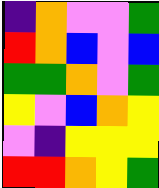[["indigo", "orange", "violet", "violet", "green"], ["red", "orange", "blue", "violet", "blue"], ["green", "green", "orange", "violet", "green"], ["yellow", "violet", "blue", "orange", "yellow"], ["violet", "indigo", "yellow", "yellow", "yellow"], ["red", "red", "orange", "yellow", "green"]]